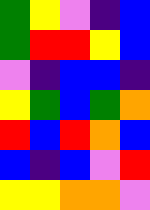[["green", "yellow", "violet", "indigo", "blue"], ["green", "red", "red", "yellow", "blue"], ["violet", "indigo", "blue", "blue", "indigo"], ["yellow", "green", "blue", "green", "orange"], ["red", "blue", "red", "orange", "blue"], ["blue", "indigo", "blue", "violet", "red"], ["yellow", "yellow", "orange", "orange", "violet"]]